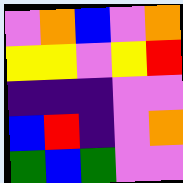[["violet", "orange", "blue", "violet", "orange"], ["yellow", "yellow", "violet", "yellow", "red"], ["indigo", "indigo", "indigo", "violet", "violet"], ["blue", "red", "indigo", "violet", "orange"], ["green", "blue", "green", "violet", "violet"]]